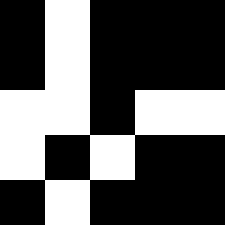[["black", "white", "black", "black", "black"], ["black", "white", "black", "black", "black"], ["white", "white", "black", "white", "white"], ["white", "black", "white", "black", "black"], ["black", "white", "black", "black", "black"]]